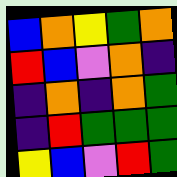[["blue", "orange", "yellow", "green", "orange"], ["red", "blue", "violet", "orange", "indigo"], ["indigo", "orange", "indigo", "orange", "green"], ["indigo", "red", "green", "green", "green"], ["yellow", "blue", "violet", "red", "green"]]